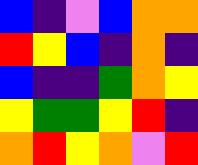[["blue", "indigo", "violet", "blue", "orange", "orange"], ["red", "yellow", "blue", "indigo", "orange", "indigo"], ["blue", "indigo", "indigo", "green", "orange", "yellow"], ["yellow", "green", "green", "yellow", "red", "indigo"], ["orange", "red", "yellow", "orange", "violet", "red"]]